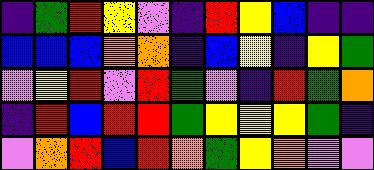[["indigo", "green", "red", "yellow", "violet", "indigo", "red", "yellow", "blue", "indigo", "indigo"], ["blue", "blue", "blue", "orange", "orange", "indigo", "blue", "yellow", "indigo", "yellow", "green"], ["violet", "yellow", "red", "violet", "red", "green", "violet", "indigo", "red", "green", "orange"], ["indigo", "red", "blue", "red", "red", "green", "yellow", "yellow", "yellow", "green", "indigo"], ["violet", "orange", "red", "blue", "red", "orange", "green", "yellow", "orange", "violet", "violet"]]